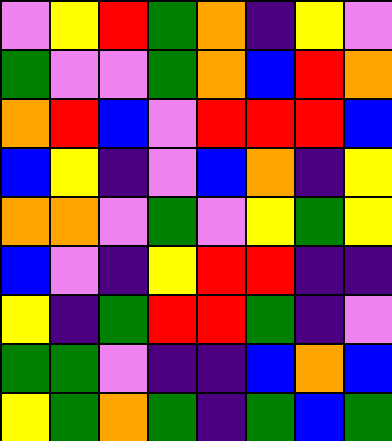[["violet", "yellow", "red", "green", "orange", "indigo", "yellow", "violet"], ["green", "violet", "violet", "green", "orange", "blue", "red", "orange"], ["orange", "red", "blue", "violet", "red", "red", "red", "blue"], ["blue", "yellow", "indigo", "violet", "blue", "orange", "indigo", "yellow"], ["orange", "orange", "violet", "green", "violet", "yellow", "green", "yellow"], ["blue", "violet", "indigo", "yellow", "red", "red", "indigo", "indigo"], ["yellow", "indigo", "green", "red", "red", "green", "indigo", "violet"], ["green", "green", "violet", "indigo", "indigo", "blue", "orange", "blue"], ["yellow", "green", "orange", "green", "indigo", "green", "blue", "green"]]